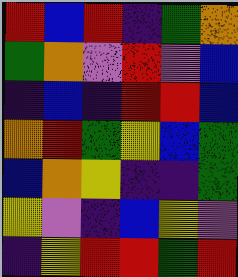[["red", "blue", "red", "indigo", "green", "orange"], ["green", "orange", "violet", "red", "violet", "blue"], ["indigo", "blue", "indigo", "red", "red", "blue"], ["orange", "red", "green", "yellow", "blue", "green"], ["blue", "orange", "yellow", "indigo", "indigo", "green"], ["yellow", "violet", "indigo", "blue", "yellow", "violet"], ["indigo", "yellow", "red", "red", "green", "red"]]